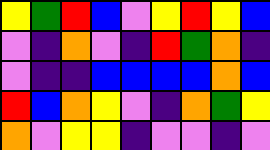[["yellow", "green", "red", "blue", "violet", "yellow", "red", "yellow", "blue"], ["violet", "indigo", "orange", "violet", "indigo", "red", "green", "orange", "indigo"], ["violet", "indigo", "indigo", "blue", "blue", "blue", "blue", "orange", "blue"], ["red", "blue", "orange", "yellow", "violet", "indigo", "orange", "green", "yellow"], ["orange", "violet", "yellow", "yellow", "indigo", "violet", "violet", "indigo", "violet"]]